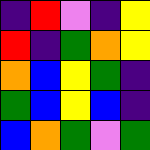[["indigo", "red", "violet", "indigo", "yellow"], ["red", "indigo", "green", "orange", "yellow"], ["orange", "blue", "yellow", "green", "indigo"], ["green", "blue", "yellow", "blue", "indigo"], ["blue", "orange", "green", "violet", "green"]]